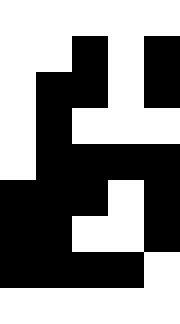[["white", "white", "white", "white", "white"], ["white", "white", "black", "white", "black"], ["white", "black", "black", "white", "black"], ["white", "black", "white", "white", "white"], ["white", "black", "black", "black", "black"], ["black", "black", "black", "white", "black"], ["black", "black", "white", "white", "black"], ["black", "black", "black", "black", "white"], ["white", "white", "white", "white", "white"]]